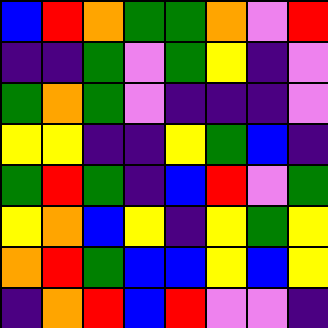[["blue", "red", "orange", "green", "green", "orange", "violet", "red"], ["indigo", "indigo", "green", "violet", "green", "yellow", "indigo", "violet"], ["green", "orange", "green", "violet", "indigo", "indigo", "indigo", "violet"], ["yellow", "yellow", "indigo", "indigo", "yellow", "green", "blue", "indigo"], ["green", "red", "green", "indigo", "blue", "red", "violet", "green"], ["yellow", "orange", "blue", "yellow", "indigo", "yellow", "green", "yellow"], ["orange", "red", "green", "blue", "blue", "yellow", "blue", "yellow"], ["indigo", "orange", "red", "blue", "red", "violet", "violet", "indigo"]]